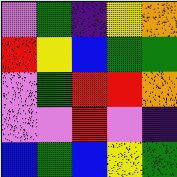[["violet", "green", "indigo", "yellow", "orange"], ["red", "yellow", "blue", "green", "green"], ["violet", "green", "red", "red", "orange"], ["violet", "violet", "red", "violet", "indigo"], ["blue", "green", "blue", "yellow", "green"]]